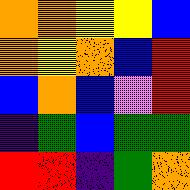[["orange", "orange", "yellow", "yellow", "blue"], ["orange", "yellow", "orange", "blue", "red"], ["blue", "orange", "blue", "violet", "red"], ["indigo", "green", "blue", "green", "green"], ["red", "red", "indigo", "green", "orange"]]